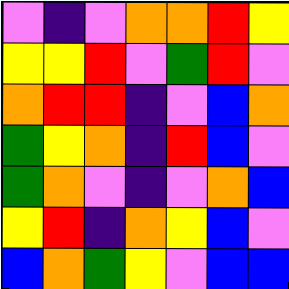[["violet", "indigo", "violet", "orange", "orange", "red", "yellow"], ["yellow", "yellow", "red", "violet", "green", "red", "violet"], ["orange", "red", "red", "indigo", "violet", "blue", "orange"], ["green", "yellow", "orange", "indigo", "red", "blue", "violet"], ["green", "orange", "violet", "indigo", "violet", "orange", "blue"], ["yellow", "red", "indigo", "orange", "yellow", "blue", "violet"], ["blue", "orange", "green", "yellow", "violet", "blue", "blue"]]